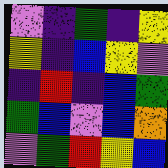[["violet", "indigo", "green", "indigo", "yellow"], ["yellow", "indigo", "blue", "yellow", "violet"], ["indigo", "red", "indigo", "blue", "green"], ["green", "blue", "violet", "blue", "orange"], ["violet", "green", "red", "yellow", "blue"]]